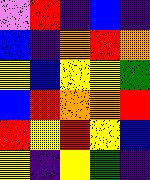[["violet", "red", "indigo", "blue", "indigo"], ["blue", "indigo", "orange", "red", "orange"], ["yellow", "blue", "yellow", "yellow", "green"], ["blue", "red", "orange", "orange", "red"], ["red", "yellow", "red", "yellow", "blue"], ["yellow", "indigo", "yellow", "green", "indigo"]]